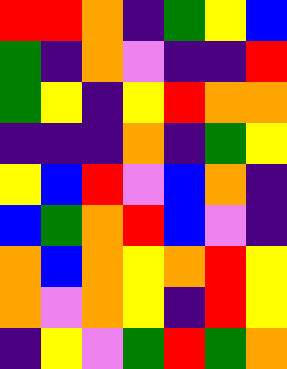[["red", "red", "orange", "indigo", "green", "yellow", "blue"], ["green", "indigo", "orange", "violet", "indigo", "indigo", "red"], ["green", "yellow", "indigo", "yellow", "red", "orange", "orange"], ["indigo", "indigo", "indigo", "orange", "indigo", "green", "yellow"], ["yellow", "blue", "red", "violet", "blue", "orange", "indigo"], ["blue", "green", "orange", "red", "blue", "violet", "indigo"], ["orange", "blue", "orange", "yellow", "orange", "red", "yellow"], ["orange", "violet", "orange", "yellow", "indigo", "red", "yellow"], ["indigo", "yellow", "violet", "green", "red", "green", "orange"]]